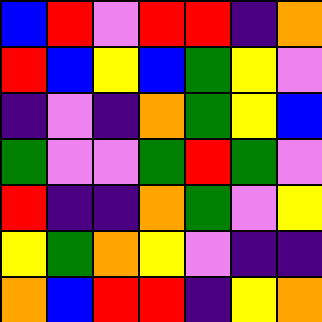[["blue", "red", "violet", "red", "red", "indigo", "orange"], ["red", "blue", "yellow", "blue", "green", "yellow", "violet"], ["indigo", "violet", "indigo", "orange", "green", "yellow", "blue"], ["green", "violet", "violet", "green", "red", "green", "violet"], ["red", "indigo", "indigo", "orange", "green", "violet", "yellow"], ["yellow", "green", "orange", "yellow", "violet", "indigo", "indigo"], ["orange", "blue", "red", "red", "indigo", "yellow", "orange"]]